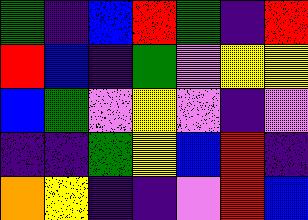[["green", "indigo", "blue", "red", "green", "indigo", "red"], ["red", "blue", "indigo", "green", "violet", "yellow", "yellow"], ["blue", "green", "violet", "yellow", "violet", "indigo", "violet"], ["indigo", "indigo", "green", "yellow", "blue", "red", "indigo"], ["orange", "yellow", "indigo", "indigo", "violet", "red", "blue"]]